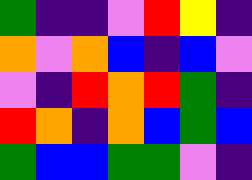[["green", "indigo", "indigo", "violet", "red", "yellow", "indigo"], ["orange", "violet", "orange", "blue", "indigo", "blue", "violet"], ["violet", "indigo", "red", "orange", "red", "green", "indigo"], ["red", "orange", "indigo", "orange", "blue", "green", "blue"], ["green", "blue", "blue", "green", "green", "violet", "indigo"]]